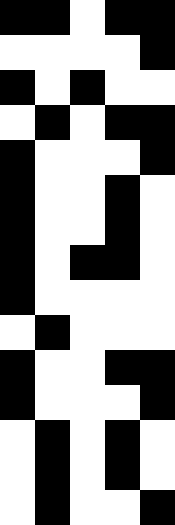[["black", "black", "white", "black", "black"], ["white", "white", "white", "white", "black"], ["black", "white", "black", "white", "white"], ["white", "black", "white", "black", "black"], ["black", "white", "white", "white", "black"], ["black", "white", "white", "black", "white"], ["black", "white", "white", "black", "white"], ["black", "white", "black", "black", "white"], ["black", "white", "white", "white", "white"], ["white", "black", "white", "white", "white"], ["black", "white", "white", "black", "black"], ["black", "white", "white", "white", "black"], ["white", "black", "white", "black", "white"], ["white", "black", "white", "black", "white"], ["white", "black", "white", "white", "black"]]